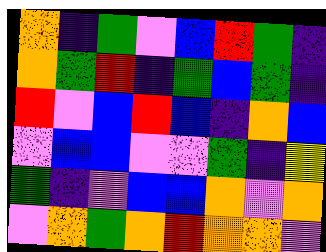[["orange", "indigo", "green", "violet", "blue", "red", "green", "indigo"], ["orange", "green", "red", "indigo", "green", "blue", "green", "indigo"], ["red", "violet", "blue", "red", "blue", "indigo", "orange", "blue"], ["violet", "blue", "blue", "violet", "violet", "green", "indigo", "yellow"], ["green", "indigo", "violet", "blue", "blue", "orange", "violet", "orange"], ["violet", "orange", "green", "orange", "red", "orange", "orange", "violet"]]